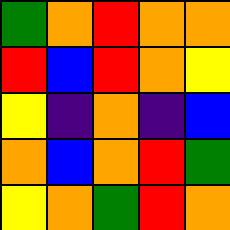[["green", "orange", "red", "orange", "orange"], ["red", "blue", "red", "orange", "yellow"], ["yellow", "indigo", "orange", "indigo", "blue"], ["orange", "blue", "orange", "red", "green"], ["yellow", "orange", "green", "red", "orange"]]